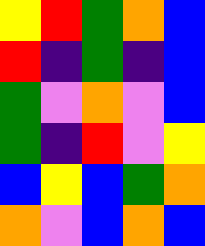[["yellow", "red", "green", "orange", "blue"], ["red", "indigo", "green", "indigo", "blue"], ["green", "violet", "orange", "violet", "blue"], ["green", "indigo", "red", "violet", "yellow"], ["blue", "yellow", "blue", "green", "orange"], ["orange", "violet", "blue", "orange", "blue"]]